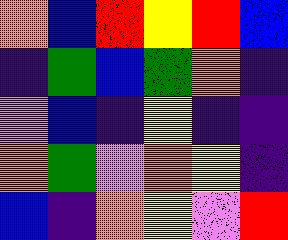[["orange", "blue", "red", "yellow", "red", "blue"], ["indigo", "green", "blue", "green", "orange", "indigo"], ["violet", "blue", "indigo", "yellow", "indigo", "indigo"], ["orange", "green", "violet", "orange", "yellow", "indigo"], ["blue", "indigo", "orange", "yellow", "violet", "red"]]